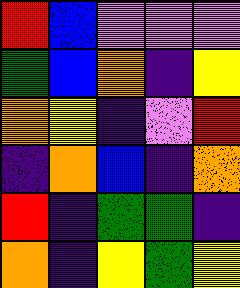[["red", "blue", "violet", "violet", "violet"], ["green", "blue", "orange", "indigo", "yellow"], ["orange", "yellow", "indigo", "violet", "red"], ["indigo", "orange", "blue", "indigo", "orange"], ["red", "indigo", "green", "green", "indigo"], ["orange", "indigo", "yellow", "green", "yellow"]]